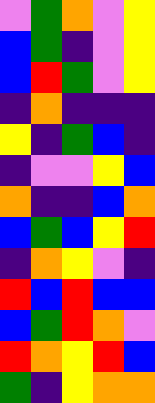[["violet", "green", "orange", "violet", "yellow"], ["blue", "green", "indigo", "violet", "yellow"], ["blue", "red", "green", "violet", "yellow"], ["indigo", "orange", "indigo", "indigo", "indigo"], ["yellow", "indigo", "green", "blue", "indigo"], ["indigo", "violet", "violet", "yellow", "blue"], ["orange", "indigo", "indigo", "blue", "orange"], ["blue", "green", "blue", "yellow", "red"], ["indigo", "orange", "yellow", "violet", "indigo"], ["red", "blue", "red", "blue", "blue"], ["blue", "green", "red", "orange", "violet"], ["red", "orange", "yellow", "red", "blue"], ["green", "indigo", "yellow", "orange", "orange"]]